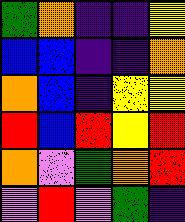[["green", "orange", "indigo", "indigo", "yellow"], ["blue", "blue", "indigo", "indigo", "orange"], ["orange", "blue", "indigo", "yellow", "yellow"], ["red", "blue", "red", "yellow", "red"], ["orange", "violet", "green", "orange", "red"], ["violet", "red", "violet", "green", "indigo"]]